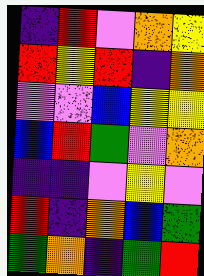[["indigo", "red", "violet", "orange", "yellow"], ["red", "yellow", "red", "indigo", "orange"], ["violet", "violet", "blue", "yellow", "yellow"], ["blue", "red", "green", "violet", "orange"], ["indigo", "indigo", "violet", "yellow", "violet"], ["red", "indigo", "orange", "blue", "green"], ["green", "orange", "indigo", "green", "red"]]